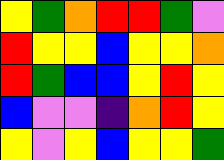[["yellow", "green", "orange", "red", "red", "green", "violet"], ["red", "yellow", "yellow", "blue", "yellow", "yellow", "orange"], ["red", "green", "blue", "blue", "yellow", "red", "yellow"], ["blue", "violet", "violet", "indigo", "orange", "red", "yellow"], ["yellow", "violet", "yellow", "blue", "yellow", "yellow", "green"]]